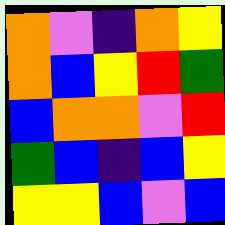[["orange", "violet", "indigo", "orange", "yellow"], ["orange", "blue", "yellow", "red", "green"], ["blue", "orange", "orange", "violet", "red"], ["green", "blue", "indigo", "blue", "yellow"], ["yellow", "yellow", "blue", "violet", "blue"]]